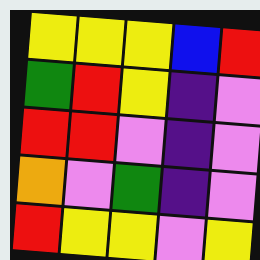[["yellow", "yellow", "yellow", "blue", "red"], ["green", "red", "yellow", "indigo", "violet"], ["red", "red", "violet", "indigo", "violet"], ["orange", "violet", "green", "indigo", "violet"], ["red", "yellow", "yellow", "violet", "yellow"]]